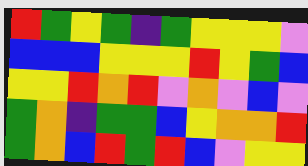[["red", "green", "yellow", "green", "indigo", "green", "yellow", "yellow", "yellow", "violet"], ["blue", "blue", "blue", "yellow", "yellow", "yellow", "red", "yellow", "green", "blue"], ["yellow", "yellow", "red", "orange", "red", "violet", "orange", "violet", "blue", "violet"], ["green", "orange", "indigo", "green", "green", "blue", "yellow", "orange", "orange", "red"], ["green", "orange", "blue", "red", "green", "red", "blue", "violet", "yellow", "yellow"]]